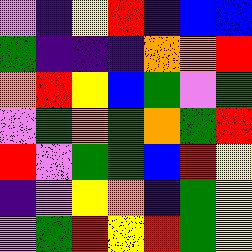[["violet", "indigo", "yellow", "red", "indigo", "blue", "blue"], ["green", "indigo", "indigo", "indigo", "orange", "orange", "red"], ["orange", "red", "yellow", "blue", "green", "violet", "green"], ["violet", "green", "orange", "green", "orange", "green", "red"], ["red", "violet", "green", "green", "blue", "red", "yellow"], ["indigo", "violet", "yellow", "orange", "indigo", "green", "yellow"], ["violet", "green", "red", "yellow", "red", "green", "yellow"]]